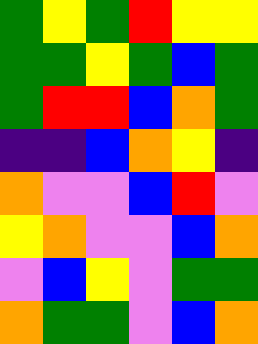[["green", "yellow", "green", "red", "yellow", "yellow"], ["green", "green", "yellow", "green", "blue", "green"], ["green", "red", "red", "blue", "orange", "green"], ["indigo", "indigo", "blue", "orange", "yellow", "indigo"], ["orange", "violet", "violet", "blue", "red", "violet"], ["yellow", "orange", "violet", "violet", "blue", "orange"], ["violet", "blue", "yellow", "violet", "green", "green"], ["orange", "green", "green", "violet", "blue", "orange"]]